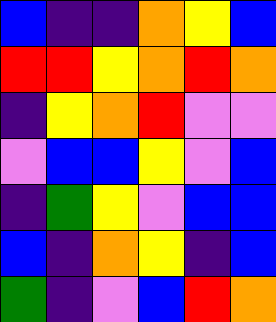[["blue", "indigo", "indigo", "orange", "yellow", "blue"], ["red", "red", "yellow", "orange", "red", "orange"], ["indigo", "yellow", "orange", "red", "violet", "violet"], ["violet", "blue", "blue", "yellow", "violet", "blue"], ["indigo", "green", "yellow", "violet", "blue", "blue"], ["blue", "indigo", "orange", "yellow", "indigo", "blue"], ["green", "indigo", "violet", "blue", "red", "orange"]]